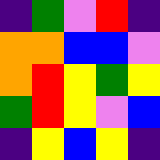[["indigo", "green", "violet", "red", "indigo"], ["orange", "orange", "blue", "blue", "violet"], ["orange", "red", "yellow", "green", "yellow"], ["green", "red", "yellow", "violet", "blue"], ["indigo", "yellow", "blue", "yellow", "indigo"]]